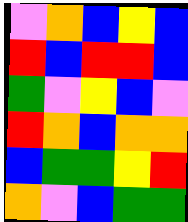[["violet", "orange", "blue", "yellow", "blue"], ["red", "blue", "red", "red", "blue"], ["green", "violet", "yellow", "blue", "violet"], ["red", "orange", "blue", "orange", "orange"], ["blue", "green", "green", "yellow", "red"], ["orange", "violet", "blue", "green", "green"]]